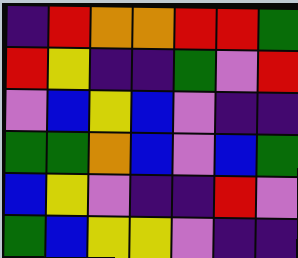[["indigo", "red", "orange", "orange", "red", "red", "green"], ["red", "yellow", "indigo", "indigo", "green", "violet", "red"], ["violet", "blue", "yellow", "blue", "violet", "indigo", "indigo"], ["green", "green", "orange", "blue", "violet", "blue", "green"], ["blue", "yellow", "violet", "indigo", "indigo", "red", "violet"], ["green", "blue", "yellow", "yellow", "violet", "indigo", "indigo"]]